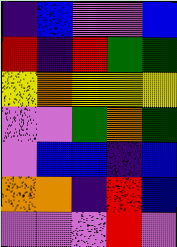[["indigo", "blue", "violet", "violet", "blue"], ["red", "indigo", "red", "green", "green"], ["yellow", "orange", "yellow", "yellow", "yellow"], ["violet", "violet", "green", "orange", "green"], ["violet", "blue", "blue", "indigo", "blue"], ["orange", "orange", "indigo", "red", "blue"], ["violet", "violet", "violet", "red", "violet"]]